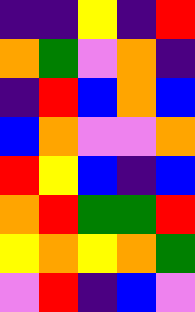[["indigo", "indigo", "yellow", "indigo", "red"], ["orange", "green", "violet", "orange", "indigo"], ["indigo", "red", "blue", "orange", "blue"], ["blue", "orange", "violet", "violet", "orange"], ["red", "yellow", "blue", "indigo", "blue"], ["orange", "red", "green", "green", "red"], ["yellow", "orange", "yellow", "orange", "green"], ["violet", "red", "indigo", "blue", "violet"]]